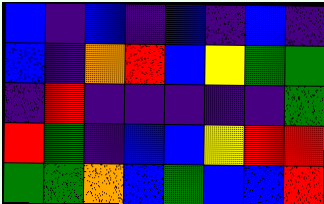[["blue", "indigo", "blue", "indigo", "blue", "indigo", "blue", "indigo"], ["blue", "indigo", "orange", "red", "blue", "yellow", "green", "green"], ["indigo", "red", "indigo", "indigo", "indigo", "indigo", "indigo", "green"], ["red", "green", "indigo", "blue", "blue", "yellow", "red", "red"], ["green", "green", "orange", "blue", "green", "blue", "blue", "red"]]